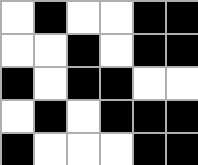[["white", "black", "white", "white", "black", "black"], ["white", "white", "black", "white", "black", "black"], ["black", "white", "black", "black", "white", "white"], ["white", "black", "white", "black", "black", "black"], ["black", "white", "white", "white", "black", "black"]]